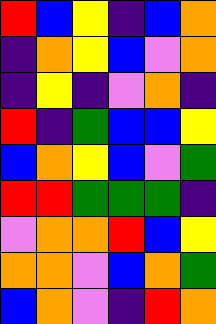[["red", "blue", "yellow", "indigo", "blue", "orange"], ["indigo", "orange", "yellow", "blue", "violet", "orange"], ["indigo", "yellow", "indigo", "violet", "orange", "indigo"], ["red", "indigo", "green", "blue", "blue", "yellow"], ["blue", "orange", "yellow", "blue", "violet", "green"], ["red", "red", "green", "green", "green", "indigo"], ["violet", "orange", "orange", "red", "blue", "yellow"], ["orange", "orange", "violet", "blue", "orange", "green"], ["blue", "orange", "violet", "indigo", "red", "orange"]]